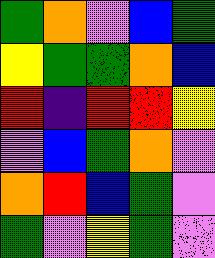[["green", "orange", "violet", "blue", "green"], ["yellow", "green", "green", "orange", "blue"], ["red", "indigo", "red", "red", "yellow"], ["violet", "blue", "green", "orange", "violet"], ["orange", "red", "blue", "green", "violet"], ["green", "violet", "yellow", "green", "violet"]]